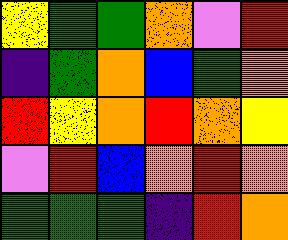[["yellow", "green", "green", "orange", "violet", "red"], ["indigo", "green", "orange", "blue", "green", "orange"], ["red", "yellow", "orange", "red", "orange", "yellow"], ["violet", "red", "blue", "orange", "red", "orange"], ["green", "green", "green", "indigo", "red", "orange"]]